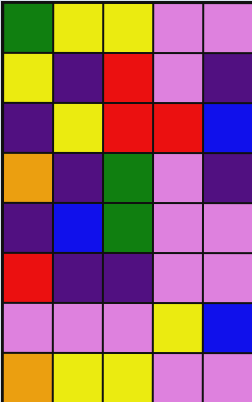[["green", "yellow", "yellow", "violet", "violet"], ["yellow", "indigo", "red", "violet", "indigo"], ["indigo", "yellow", "red", "red", "blue"], ["orange", "indigo", "green", "violet", "indigo"], ["indigo", "blue", "green", "violet", "violet"], ["red", "indigo", "indigo", "violet", "violet"], ["violet", "violet", "violet", "yellow", "blue"], ["orange", "yellow", "yellow", "violet", "violet"]]